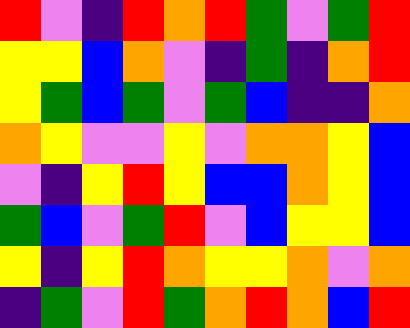[["red", "violet", "indigo", "red", "orange", "red", "green", "violet", "green", "red"], ["yellow", "yellow", "blue", "orange", "violet", "indigo", "green", "indigo", "orange", "red"], ["yellow", "green", "blue", "green", "violet", "green", "blue", "indigo", "indigo", "orange"], ["orange", "yellow", "violet", "violet", "yellow", "violet", "orange", "orange", "yellow", "blue"], ["violet", "indigo", "yellow", "red", "yellow", "blue", "blue", "orange", "yellow", "blue"], ["green", "blue", "violet", "green", "red", "violet", "blue", "yellow", "yellow", "blue"], ["yellow", "indigo", "yellow", "red", "orange", "yellow", "yellow", "orange", "violet", "orange"], ["indigo", "green", "violet", "red", "green", "orange", "red", "orange", "blue", "red"]]